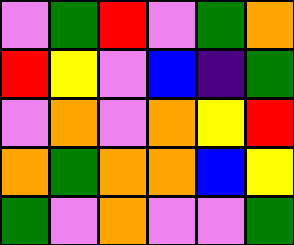[["violet", "green", "red", "violet", "green", "orange"], ["red", "yellow", "violet", "blue", "indigo", "green"], ["violet", "orange", "violet", "orange", "yellow", "red"], ["orange", "green", "orange", "orange", "blue", "yellow"], ["green", "violet", "orange", "violet", "violet", "green"]]